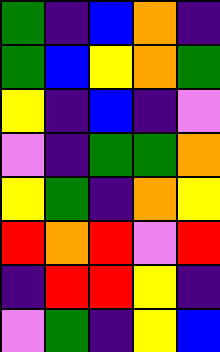[["green", "indigo", "blue", "orange", "indigo"], ["green", "blue", "yellow", "orange", "green"], ["yellow", "indigo", "blue", "indigo", "violet"], ["violet", "indigo", "green", "green", "orange"], ["yellow", "green", "indigo", "orange", "yellow"], ["red", "orange", "red", "violet", "red"], ["indigo", "red", "red", "yellow", "indigo"], ["violet", "green", "indigo", "yellow", "blue"]]